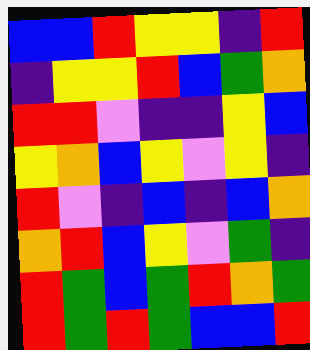[["blue", "blue", "red", "yellow", "yellow", "indigo", "red"], ["indigo", "yellow", "yellow", "red", "blue", "green", "orange"], ["red", "red", "violet", "indigo", "indigo", "yellow", "blue"], ["yellow", "orange", "blue", "yellow", "violet", "yellow", "indigo"], ["red", "violet", "indigo", "blue", "indigo", "blue", "orange"], ["orange", "red", "blue", "yellow", "violet", "green", "indigo"], ["red", "green", "blue", "green", "red", "orange", "green"], ["red", "green", "red", "green", "blue", "blue", "red"]]